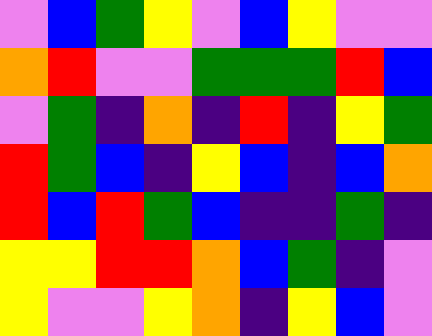[["violet", "blue", "green", "yellow", "violet", "blue", "yellow", "violet", "violet"], ["orange", "red", "violet", "violet", "green", "green", "green", "red", "blue"], ["violet", "green", "indigo", "orange", "indigo", "red", "indigo", "yellow", "green"], ["red", "green", "blue", "indigo", "yellow", "blue", "indigo", "blue", "orange"], ["red", "blue", "red", "green", "blue", "indigo", "indigo", "green", "indigo"], ["yellow", "yellow", "red", "red", "orange", "blue", "green", "indigo", "violet"], ["yellow", "violet", "violet", "yellow", "orange", "indigo", "yellow", "blue", "violet"]]